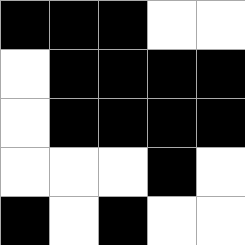[["black", "black", "black", "white", "white"], ["white", "black", "black", "black", "black"], ["white", "black", "black", "black", "black"], ["white", "white", "white", "black", "white"], ["black", "white", "black", "white", "white"]]